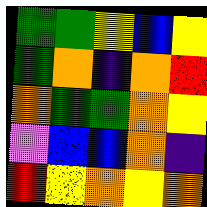[["green", "green", "yellow", "blue", "yellow"], ["green", "orange", "indigo", "orange", "red"], ["orange", "green", "green", "orange", "yellow"], ["violet", "blue", "blue", "orange", "indigo"], ["red", "yellow", "orange", "yellow", "orange"]]